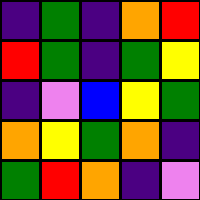[["indigo", "green", "indigo", "orange", "red"], ["red", "green", "indigo", "green", "yellow"], ["indigo", "violet", "blue", "yellow", "green"], ["orange", "yellow", "green", "orange", "indigo"], ["green", "red", "orange", "indigo", "violet"]]